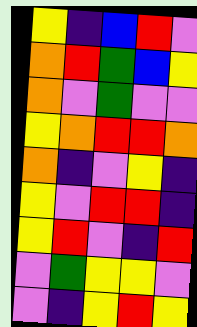[["yellow", "indigo", "blue", "red", "violet"], ["orange", "red", "green", "blue", "yellow"], ["orange", "violet", "green", "violet", "violet"], ["yellow", "orange", "red", "red", "orange"], ["orange", "indigo", "violet", "yellow", "indigo"], ["yellow", "violet", "red", "red", "indigo"], ["yellow", "red", "violet", "indigo", "red"], ["violet", "green", "yellow", "yellow", "violet"], ["violet", "indigo", "yellow", "red", "yellow"]]